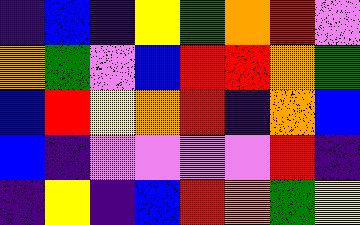[["indigo", "blue", "indigo", "yellow", "green", "orange", "red", "violet"], ["orange", "green", "violet", "blue", "red", "red", "orange", "green"], ["blue", "red", "yellow", "orange", "red", "indigo", "orange", "blue"], ["blue", "indigo", "violet", "violet", "violet", "violet", "red", "indigo"], ["indigo", "yellow", "indigo", "blue", "red", "orange", "green", "yellow"]]